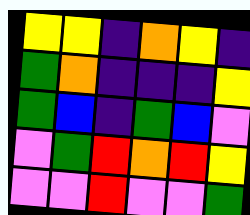[["yellow", "yellow", "indigo", "orange", "yellow", "indigo"], ["green", "orange", "indigo", "indigo", "indigo", "yellow"], ["green", "blue", "indigo", "green", "blue", "violet"], ["violet", "green", "red", "orange", "red", "yellow"], ["violet", "violet", "red", "violet", "violet", "green"]]